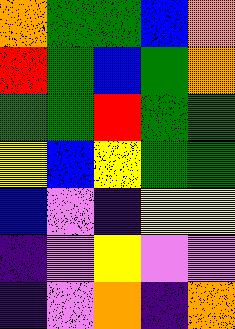[["orange", "green", "green", "blue", "orange"], ["red", "green", "blue", "green", "orange"], ["green", "green", "red", "green", "green"], ["yellow", "blue", "yellow", "green", "green"], ["blue", "violet", "indigo", "yellow", "yellow"], ["indigo", "violet", "yellow", "violet", "violet"], ["indigo", "violet", "orange", "indigo", "orange"]]